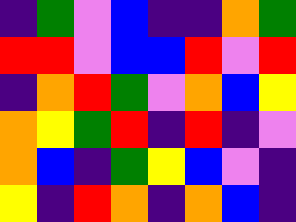[["indigo", "green", "violet", "blue", "indigo", "indigo", "orange", "green"], ["red", "red", "violet", "blue", "blue", "red", "violet", "red"], ["indigo", "orange", "red", "green", "violet", "orange", "blue", "yellow"], ["orange", "yellow", "green", "red", "indigo", "red", "indigo", "violet"], ["orange", "blue", "indigo", "green", "yellow", "blue", "violet", "indigo"], ["yellow", "indigo", "red", "orange", "indigo", "orange", "blue", "indigo"]]